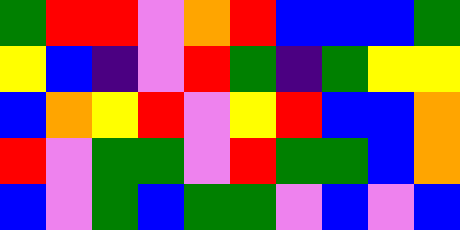[["green", "red", "red", "violet", "orange", "red", "blue", "blue", "blue", "green"], ["yellow", "blue", "indigo", "violet", "red", "green", "indigo", "green", "yellow", "yellow"], ["blue", "orange", "yellow", "red", "violet", "yellow", "red", "blue", "blue", "orange"], ["red", "violet", "green", "green", "violet", "red", "green", "green", "blue", "orange"], ["blue", "violet", "green", "blue", "green", "green", "violet", "blue", "violet", "blue"]]